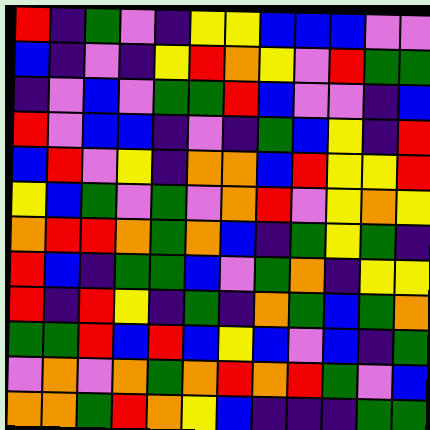[["red", "indigo", "green", "violet", "indigo", "yellow", "yellow", "blue", "blue", "blue", "violet", "violet"], ["blue", "indigo", "violet", "indigo", "yellow", "red", "orange", "yellow", "violet", "red", "green", "green"], ["indigo", "violet", "blue", "violet", "green", "green", "red", "blue", "violet", "violet", "indigo", "blue"], ["red", "violet", "blue", "blue", "indigo", "violet", "indigo", "green", "blue", "yellow", "indigo", "red"], ["blue", "red", "violet", "yellow", "indigo", "orange", "orange", "blue", "red", "yellow", "yellow", "red"], ["yellow", "blue", "green", "violet", "green", "violet", "orange", "red", "violet", "yellow", "orange", "yellow"], ["orange", "red", "red", "orange", "green", "orange", "blue", "indigo", "green", "yellow", "green", "indigo"], ["red", "blue", "indigo", "green", "green", "blue", "violet", "green", "orange", "indigo", "yellow", "yellow"], ["red", "indigo", "red", "yellow", "indigo", "green", "indigo", "orange", "green", "blue", "green", "orange"], ["green", "green", "red", "blue", "red", "blue", "yellow", "blue", "violet", "blue", "indigo", "green"], ["violet", "orange", "violet", "orange", "green", "orange", "red", "orange", "red", "green", "violet", "blue"], ["orange", "orange", "green", "red", "orange", "yellow", "blue", "indigo", "indigo", "indigo", "green", "green"]]